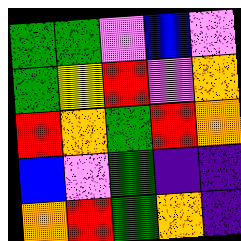[["green", "green", "violet", "blue", "violet"], ["green", "yellow", "red", "violet", "orange"], ["red", "orange", "green", "red", "orange"], ["blue", "violet", "green", "indigo", "indigo"], ["orange", "red", "green", "orange", "indigo"]]